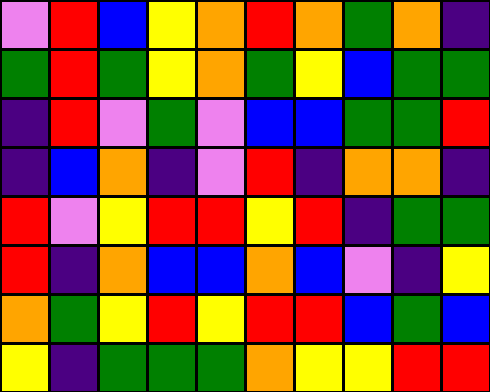[["violet", "red", "blue", "yellow", "orange", "red", "orange", "green", "orange", "indigo"], ["green", "red", "green", "yellow", "orange", "green", "yellow", "blue", "green", "green"], ["indigo", "red", "violet", "green", "violet", "blue", "blue", "green", "green", "red"], ["indigo", "blue", "orange", "indigo", "violet", "red", "indigo", "orange", "orange", "indigo"], ["red", "violet", "yellow", "red", "red", "yellow", "red", "indigo", "green", "green"], ["red", "indigo", "orange", "blue", "blue", "orange", "blue", "violet", "indigo", "yellow"], ["orange", "green", "yellow", "red", "yellow", "red", "red", "blue", "green", "blue"], ["yellow", "indigo", "green", "green", "green", "orange", "yellow", "yellow", "red", "red"]]